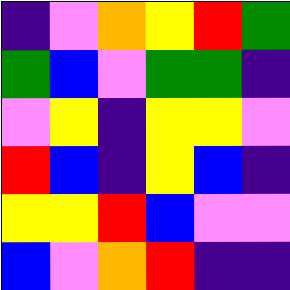[["indigo", "violet", "orange", "yellow", "red", "green"], ["green", "blue", "violet", "green", "green", "indigo"], ["violet", "yellow", "indigo", "yellow", "yellow", "violet"], ["red", "blue", "indigo", "yellow", "blue", "indigo"], ["yellow", "yellow", "red", "blue", "violet", "violet"], ["blue", "violet", "orange", "red", "indigo", "indigo"]]